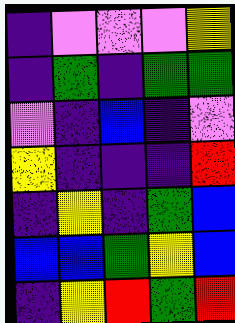[["indigo", "violet", "violet", "violet", "yellow"], ["indigo", "green", "indigo", "green", "green"], ["violet", "indigo", "blue", "indigo", "violet"], ["yellow", "indigo", "indigo", "indigo", "red"], ["indigo", "yellow", "indigo", "green", "blue"], ["blue", "blue", "green", "yellow", "blue"], ["indigo", "yellow", "red", "green", "red"]]